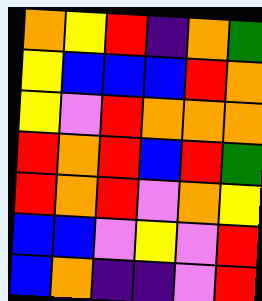[["orange", "yellow", "red", "indigo", "orange", "green"], ["yellow", "blue", "blue", "blue", "red", "orange"], ["yellow", "violet", "red", "orange", "orange", "orange"], ["red", "orange", "red", "blue", "red", "green"], ["red", "orange", "red", "violet", "orange", "yellow"], ["blue", "blue", "violet", "yellow", "violet", "red"], ["blue", "orange", "indigo", "indigo", "violet", "red"]]